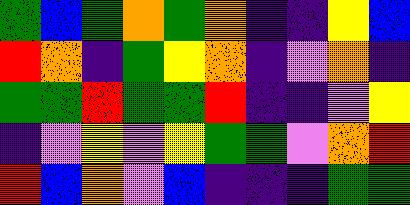[["green", "blue", "green", "orange", "green", "orange", "indigo", "indigo", "yellow", "blue"], ["red", "orange", "indigo", "green", "yellow", "orange", "indigo", "violet", "orange", "indigo"], ["green", "green", "red", "green", "green", "red", "indigo", "indigo", "violet", "yellow"], ["indigo", "violet", "yellow", "violet", "yellow", "green", "green", "violet", "orange", "red"], ["red", "blue", "orange", "violet", "blue", "indigo", "indigo", "indigo", "green", "green"]]